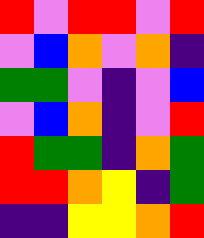[["red", "violet", "red", "red", "violet", "red"], ["violet", "blue", "orange", "violet", "orange", "indigo"], ["green", "green", "violet", "indigo", "violet", "blue"], ["violet", "blue", "orange", "indigo", "violet", "red"], ["red", "green", "green", "indigo", "orange", "green"], ["red", "red", "orange", "yellow", "indigo", "green"], ["indigo", "indigo", "yellow", "yellow", "orange", "red"]]